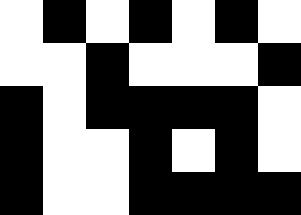[["white", "black", "white", "black", "white", "black", "white"], ["white", "white", "black", "white", "white", "white", "black"], ["black", "white", "black", "black", "black", "black", "white"], ["black", "white", "white", "black", "white", "black", "white"], ["black", "white", "white", "black", "black", "black", "black"]]